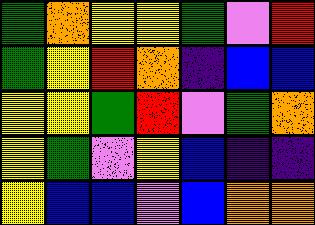[["green", "orange", "yellow", "yellow", "green", "violet", "red"], ["green", "yellow", "red", "orange", "indigo", "blue", "blue"], ["yellow", "yellow", "green", "red", "violet", "green", "orange"], ["yellow", "green", "violet", "yellow", "blue", "indigo", "indigo"], ["yellow", "blue", "blue", "violet", "blue", "orange", "orange"]]